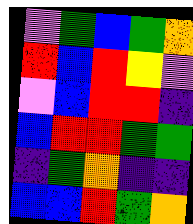[["violet", "green", "blue", "green", "orange"], ["red", "blue", "red", "yellow", "violet"], ["violet", "blue", "red", "red", "indigo"], ["blue", "red", "red", "green", "green"], ["indigo", "green", "orange", "indigo", "indigo"], ["blue", "blue", "red", "green", "orange"]]